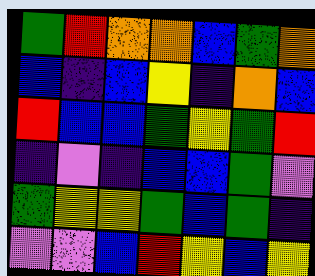[["green", "red", "orange", "orange", "blue", "green", "orange"], ["blue", "indigo", "blue", "yellow", "indigo", "orange", "blue"], ["red", "blue", "blue", "green", "yellow", "green", "red"], ["indigo", "violet", "indigo", "blue", "blue", "green", "violet"], ["green", "yellow", "yellow", "green", "blue", "green", "indigo"], ["violet", "violet", "blue", "red", "yellow", "blue", "yellow"]]